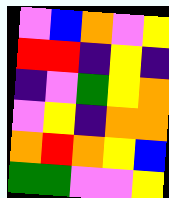[["violet", "blue", "orange", "violet", "yellow"], ["red", "red", "indigo", "yellow", "indigo"], ["indigo", "violet", "green", "yellow", "orange"], ["violet", "yellow", "indigo", "orange", "orange"], ["orange", "red", "orange", "yellow", "blue"], ["green", "green", "violet", "violet", "yellow"]]